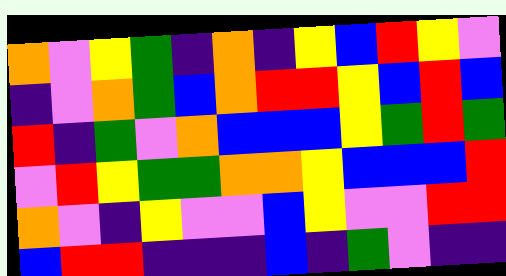[["orange", "violet", "yellow", "green", "indigo", "orange", "indigo", "yellow", "blue", "red", "yellow", "violet"], ["indigo", "violet", "orange", "green", "blue", "orange", "red", "red", "yellow", "blue", "red", "blue"], ["red", "indigo", "green", "violet", "orange", "blue", "blue", "blue", "yellow", "green", "red", "green"], ["violet", "red", "yellow", "green", "green", "orange", "orange", "yellow", "blue", "blue", "blue", "red"], ["orange", "violet", "indigo", "yellow", "violet", "violet", "blue", "yellow", "violet", "violet", "red", "red"], ["blue", "red", "red", "indigo", "indigo", "indigo", "blue", "indigo", "green", "violet", "indigo", "indigo"]]